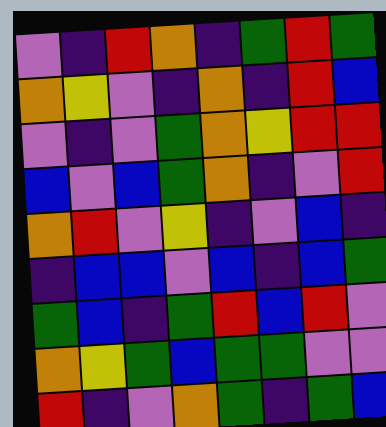[["violet", "indigo", "red", "orange", "indigo", "green", "red", "green"], ["orange", "yellow", "violet", "indigo", "orange", "indigo", "red", "blue"], ["violet", "indigo", "violet", "green", "orange", "yellow", "red", "red"], ["blue", "violet", "blue", "green", "orange", "indigo", "violet", "red"], ["orange", "red", "violet", "yellow", "indigo", "violet", "blue", "indigo"], ["indigo", "blue", "blue", "violet", "blue", "indigo", "blue", "green"], ["green", "blue", "indigo", "green", "red", "blue", "red", "violet"], ["orange", "yellow", "green", "blue", "green", "green", "violet", "violet"], ["red", "indigo", "violet", "orange", "green", "indigo", "green", "blue"]]